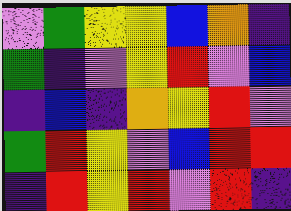[["violet", "green", "yellow", "yellow", "blue", "orange", "indigo"], ["green", "indigo", "violet", "yellow", "red", "violet", "blue"], ["indigo", "blue", "indigo", "orange", "yellow", "red", "violet"], ["green", "red", "yellow", "violet", "blue", "red", "red"], ["indigo", "red", "yellow", "red", "violet", "red", "indigo"]]